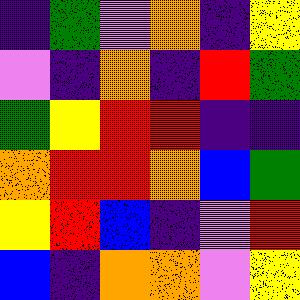[["indigo", "green", "violet", "orange", "indigo", "yellow"], ["violet", "indigo", "orange", "indigo", "red", "green"], ["green", "yellow", "red", "red", "indigo", "indigo"], ["orange", "red", "red", "orange", "blue", "green"], ["yellow", "red", "blue", "indigo", "violet", "red"], ["blue", "indigo", "orange", "orange", "violet", "yellow"]]